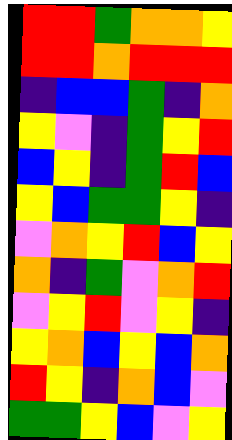[["red", "red", "green", "orange", "orange", "yellow"], ["red", "red", "orange", "red", "red", "red"], ["indigo", "blue", "blue", "green", "indigo", "orange"], ["yellow", "violet", "indigo", "green", "yellow", "red"], ["blue", "yellow", "indigo", "green", "red", "blue"], ["yellow", "blue", "green", "green", "yellow", "indigo"], ["violet", "orange", "yellow", "red", "blue", "yellow"], ["orange", "indigo", "green", "violet", "orange", "red"], ["violet", "yellow", "red", "violet", "yellow", "indigo"], ["yellow", "orange", "blue", "yellow", "blue", "orange"], ["red", "yellow", "indigo", "orange", "blue", "violet"], ["green", "green", "yellow", "blue", "violet", "yellow"]]